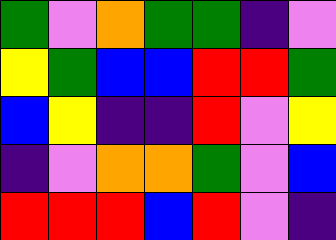[["green", "violet", "orange", "green", "green", "indigo", "violet"], ["yellow", "green", "blue", "blue", "red", "red", "green"], ["blue", "yellow", "indigo", "indigo", "red", "violet", "yellow"], ["indigo", "violet", "orange", "orange", "green", "violet", "blue"], ["red", "red", "red", "blue", "red", "violet", "indigo"]]